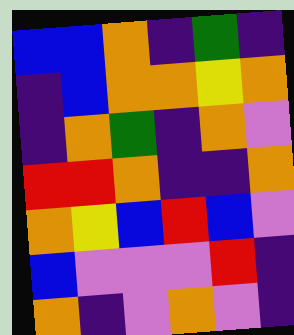[["blue", "blue", "orange", "indigo", "green", "indigo"], ["indigo", "blue", "orange", "orange", "yellow", "orange"], ["indigo", "orange", "green", "indigo", "orange", "violet"], ["red", "red", "orange", "indigo", "indigo", "orange"], ["orange", "yellow", "blue", "red", "blue", "violet"], ["blue", "violet", "violet", "violet", "red", "indigo"], ["orange", "indigo", "violet", "orange", "violet", "indigo"]]